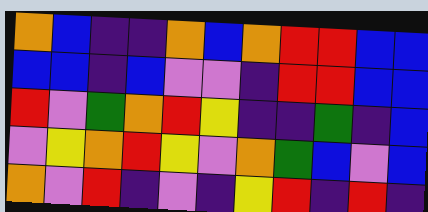[["orange", "blue", "indigo", "indigo", "orange", "blue", "orange", "red", "red", "blue", "blue"], ["blue", "blue", "indigo", "blue", "violet", "violet", "indigo", "red", "red", "blue", "blue"], ["red", "violet", "green", "orange", "red", "yellow", "indigo", "indigo", "green", "indigo", "blue"], ["violet", "yellow", "orange", "red", "yellow", "violet", "orange", "green", "blue", "violet", "blue"], ["orange", "violet", "red", "indigo", "violet", "indigo", "yellow", "red", "indigo", "red", "indigo"]]